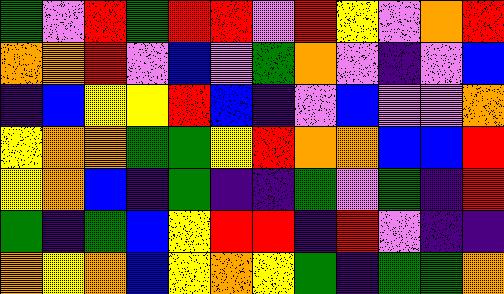[["green", "violet", "red", "green", "red", "red", "violet", "red", "yellow", "violet", "orange", "red"], ["orange", "orange", "red", "violet", "blue", "violet", "green", "orange", "violet", "indigo", "violet", "blue"], ["indigo", "blue", "yellow", "yellow", "red", "blue", "indigo", "violet", "blue", "violet", "violet", "orange"], ["yellow", "orange", "orange", "green", "green", "yellow", "red", "orange", "orange", "blue", "blue", "red"], ["yellow", "orange", "blue", "indigo", "green", "indigo", "indigo", "green", "violet", "green", "indigo", "red"], ["green", "indigo", "green", "blue", "yellow", "red", "red", "indigo", "red", "violet", "indigo", "indigo"], ["orange", "yellow", "orange", "blue", "yellow", "orange", "yellow", "green", "indigo", "green", "green", "orange"]]